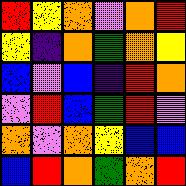[["red", "yellow", "orange", "violet", "orange", "red"], ["yellow", "indigo", "orange", "green", "orange", "yellow"], ["blue", "violet", "blue", "indigo", "red", "orange"], ["violet", "red", "blue", "green", "red", "violet"], ["orange", "violet", "orange", "yellow", "blue", "blue"], ["blue", "red", "orange", "green", "orange", "red"]]